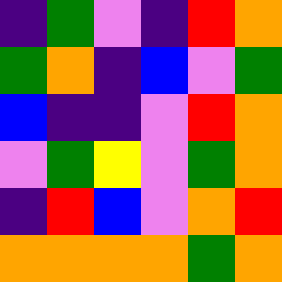[["indigo", "green", "violet", "indigo", "red", "orange"], ["green", "orange", "indigo", "blue", "violet", "green"], ["blue", "indigo", "indigo", "violet", "red", "orange"], ["violet", "green", "yellow", "violet", "green", "orange"], ["indigo", "red", "blue", "violet", "orange", "red"], ["orange", "orange", "orange", "orange", "green", "orange"]]